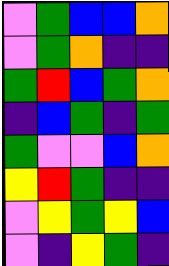[["violet", "green", "blue", "blue", "orange"], ["violet", "green", "orange", "indigo", "indigo"], ["green", "red", "blue", "green", "orange"], ["indigo", "blue", "green", "indigo", "green"], ["green", "violet", "violet", "blue", "orange"], ["yellow", "red", "green", "indigo", "indigo"], ["violet", "yellow", "green", "yellow", "blue"], ["violet", "indigo", "yellow", "green", "indigo"]]